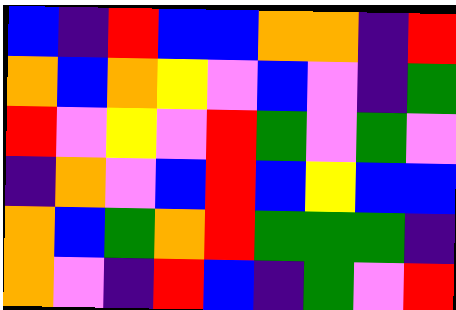[["blue", "indigo", "red", "blue", "blue", "orange", "orange", "indigo", "red"], ["orange", "blue", "orange", "yellow", "violet", "blue", "violet", "indigo", "green"], ["red", "violet", "yellow", "violet", "red", "green", "violet", "green", "violet"], ["indigo", "orange", "violet", "blue", "red", "blue", "yellow", "blue", "blue"], ["orange", "blue", "green", "orange", "red", "green", "green", "green", "indigo"], ["orange", "violet", "indigo", "red", "blue", "indigo", "green", "violet", "red"]]